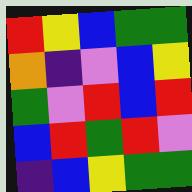[["red", "yellow", "blue", "green", "green"], ["orange", "indigo", "violet", "blue", "yellow"], ["green", "violet", "red", "blue", "red"], ["blue", "red", "green", "red", "violet"], ["indigo", "blue", "yellow", "green", "green"]]